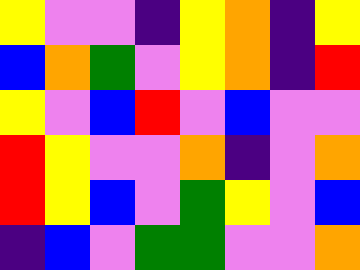[["yellow", "violet", "violet", "indigo", "yellow", "orange", "indigo", "yellow"], ["blue", "orange", "green", "violet", "yellow", "orange", "indigo", "red"], ["yellow", "violet", "blue", "red", "violet", "blue", "violet", "violet"], ["red", "yellow", "violet", "violet", "orange", "indigo", "violet", "orange"], ["red", "yellow", "blue", "violet", "green", "yellow", "violet", "blue"], ["indigo", "blue", "violet", "green", "green", "violet", "violet", "orange"]]